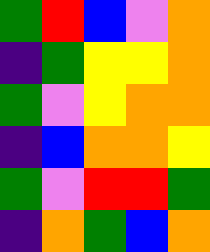[["green", "red", "blue", "violet", "orange"], ["indigo", "green", "yellow", "yellow", "orange"], ["green", "violet", "yellow", "orange", "orange"], ["indigo", "blue", "orange", "orange", "yellow"], ["green", "violet", "red", "red", "green"], ["indigo", "orange", "green", "blue", "orange"]]